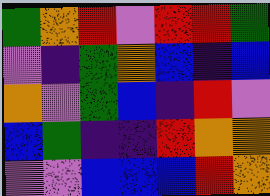[["green", "orange", "red", "violet", "red", "red", "green"], ["violet", "indigo", "green", "orange", "blue", "indigo", "blue"], ["orange", "violet", "green", "blue", "indigo", "red", "violet"], ["blue", "green", "indigo", "indigo", "red", "orange", "orange"], ["violet", "violet", "blue", "blue", "blue", "red", "orange"]]